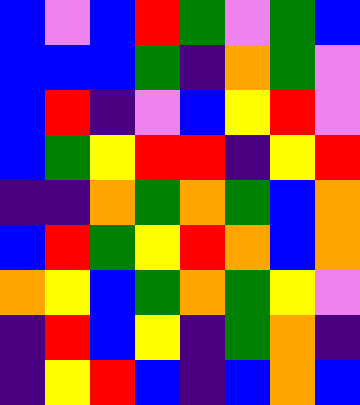[["blue", "violet", "blue", "red", "green", "violet", "green", "blue"], ["blue", "blue", "blue", "green", "indigo", "orange", "green", "violet"], ["blue", "red", "indigo", "violet", "blue", "yellow", "red", "violet"], ["blue", "green", "yellow", "red", "red", "indigo", "yellow", "red"], ["indigo", "indigo", "orange", "green", "orange", "green", "blue", "orange"], ["blue", "red", "green", "yellow", "red", "orange", "blue", "orange"], ["orange", "yellow", "blue", "green", "orange", "green", "yellow", "violet"], ["indigo", "red", "blue", "yellow", "indigo", "green", "orange", "indigo"], ["indigo", "yellow", "red", "blue", "indigo", "blue", "orange", "blue"]]